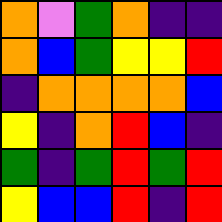[["orange", "violet", "green", "orange", "indigo", "indigo"], ["orange", "blue", "green", "yellow", "yellow", "red"], ["indigo", "orange", "orange", "orange", "orange", "blue"], ["yellow", "indigo", "orange", "red", "blue", "indigo"], ["green", "indigo", "green", "red", "green", "red"], ["yellow", "blue", "blue", "red", "indigo", "red"]]